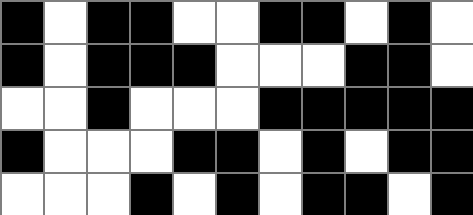[["black", "white", "black", "black", "white", "white", "black", "black", "white", "black", "white"], ["black", "white", "black", "black", "black", "white", "white", "white", "black", "black", "white"], ["white", "white", "black", "white", "white", "white", "black", "black", "black", "black", "black"], ["black", "white", "white", "white", "black", "black", "white", "black", "white", "black", "black"], ["white", "white", "white", "black", "white", "black", "white", "black", "black", "white", "black"]]